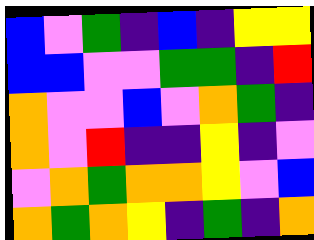[["blue", "violet", "green", "indigo", "blue", "indigo", "yellow", "yellow"], ["blue", "blue", "violet", "violet", "green", "green", "indigo", "red"], ["orange", "violet", "violet", "blue", "violet", "orange", "green", "indigo"], ["orange", "violet", "red", "indigo", "indigo", "yellow", "indigo", "violet"], ["violet", "orange", "green", "orange", "orange", "yellow", "violet", "blue"], ["orange", "green", "orange", "yellow", "indigo", "green", "indigo", "orange"]]